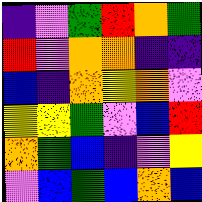[["indigo", "violet", "green", "red", "orange", "green"], ["red", "violet", "orange", "orange", "indigo", "indigo"], ["blue", "indigo", "orange", "yellow", "orange", "violet"], ["yellow", "yellow", "green", "violet", "blue", "red"], ["orange", "green", "blue", "indigo", "violet", "yellow"], ["violet", "blue", "green", "blue", "orange", "blue"]]